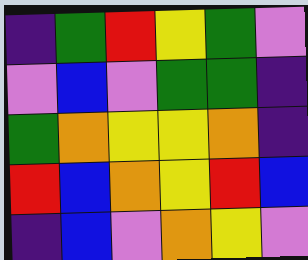[["indigo", "green", "red", "yellow", "green", "violet"], ["violet", "blue", "violet", "green", "green", "indigo"], ["green", "orange", "yellow", "yellow", "orange", "indigo"], ["red", "blue", "orange", "yellow", "red", "blue"], ["indigo", "blue", "violet", "orange", "yellow", "violet"]]